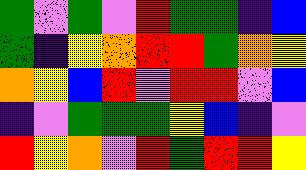[["green", "violet", "green", "violet", "red", "green", "green", "indigo", "blue"], ["green", "indigo", "yellow", "orange", "red", "red", "green", "orange", "yellow"], ["orange", "yellow", "blue", "red", "violet", "red", "red", "violet", "blue"], ["indigo", "violet", "green", "green", "green", "yellow", "blue", "indigo", "violet"], ["red", "yellow", "orange", "violet", "red", "green", "red", "red", "yellow"]]